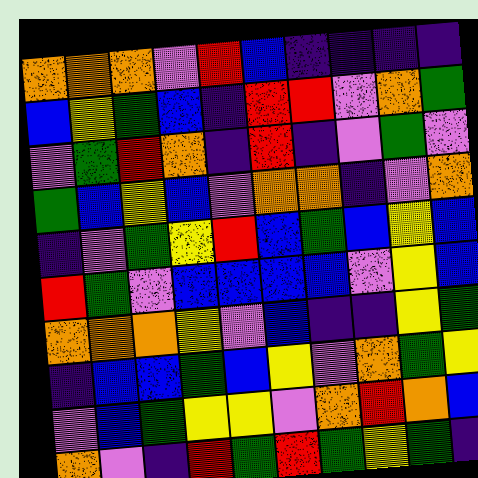[["orange", "orange", "orange", "violet", "red", "blue", "indigo", "indigo", "indigo", "indigo"], ["blue", "yellow", "green", "blue", "indigo", "red", "red", "violet", "orange", "green"], ["violet", "green", "red", "orange", "indigo", "red", "indigo", "violet", "green", "violet"], ["green", "blue", "yellow", "blue", "violet", "orange", "orange", "indigo", "violet", "orange"], ["indigo", "violet", "green", "yellow", "red", "blue", "green", "blue", "yellow", "blue"], ["red", "green", "violet", "blue", "blue", "blue", "blue", "violet", "yellow", "blue"], ["orange", "orange", "orange", "yellow", "violet", "blue", "indigo", "indigo", "yellow", "green"], ["indigo", "blue", "blue", "green", "blue", "yellow", "violet", "orange", "green", "yellow"], ["violet", "blue", "green", "yellow", "yellow", "violet", "orange", "red", "orange", "blue"], ["orange", "violet", "indigo", "red", "green", "red", "green", "yellow", "green", "indigo"]]